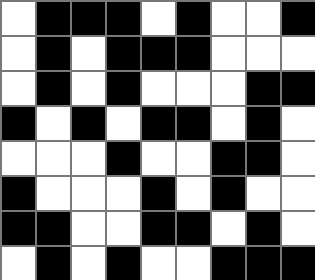[["white", "black", "black", "black", "white", "black", "white", "white", "black"], ["white", "black", "white", "black", "black", "black", "white", "white", "white"], ["white", "black", "white", "black", "white", "white", "white", "black", "black"], ["black", "white", "black", "white", "black", "black", "white", "black", "white"], ["white", "white", "white", "black", "white", "white", "black", "black", "white"], ["black", "white", "white", "white", "black", "white", "black", "white", "white"], ["black", "black", "white", "white", "black", "black", "white", "black", "white"], ["white", "black", "white", "black", "white", "white", "black", "black", "black"]]